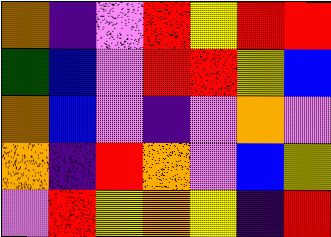[["orange", "indigo", "violet", "red", "yellow", "red", "red"], ["green", "blue", "violet", "red", "red", "yellow", "blue"], ["orange", "blue", "violet", "indigo", "violet", "orange", "violet"], ["orange", "indigo", "red", "orange", "violet", "blue", "yellow"], ["violet", "red", "yellow", "orange", "yellow", "indigo", "red"]]